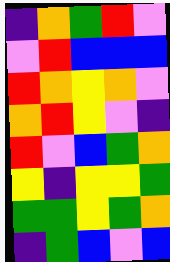[["indigo", "orange", "green", "red", "violet"], ["violet", "red", "blue", "blue", "blue"], ["red", "orange", "yellow", "orange", "violet"], ["orange", "red", "yellow", "violet", "indigo"], ["red", "violet", "blue", "green", "orange"], ["yellow", "indigo", "yellow", "yellow", "green"], ["green", "green", "yellow", "green", "orange"], ["indigo", "green", "blue", "violet", "blue"]]